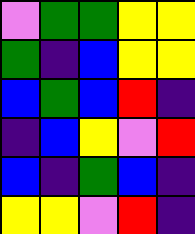[["violet", "green", "green", "yellow", "yellow"], ["green", "indigo", "blue", "yellow", "yellow"], ["blue", "green", "blue", "red", "indigo"], ["indigo", "blue", "yellow", "violet", "red"], ["blue", "indigo", "green", "blue", "indigo"], ["yellow", "yellow", "violet", "red", "indigo"]]